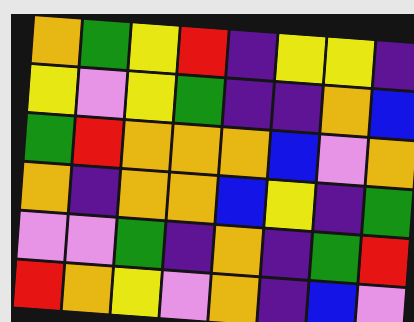[["orange", "green", "yellow", "red", "indigo", "yellow", "yellow", "indigo"], ["yellow", "violet", "yellow", "green", "indigo", "indigo", "orange", "blue"], ["green", "red", "orange", "orange", "orange", "blue", "violet", "orange"], ["orange", "indigo", "orange", "orange", "blue", "yellow", "indigo", "green"], ["violet", "violet", "green", "indigo", "orange", "indigo", "green", "red"], ["red", "orange", "yellow", "violet", "orange", "indigo", "blue", "violet"]]